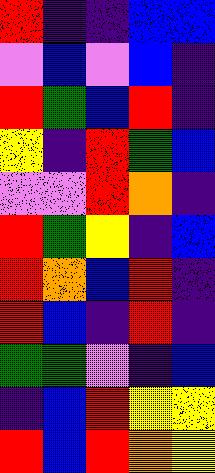[["red", "indigo", "indigo", "blue", "blue"], ["violet", "blue", "violet", "blue", "indigo"], ["red", "green", "blue", "red", "indigo"], ["yellow", "indigo", "red", "green", "blue"], ["violet", "violet", "red", "orange", "indigo"], ["red", "green", "yellow", "indigo", "blue"], ["red", "orange", "blue", "red", "indigo"], ["red", "blue", "indigo", "red", "indigo"], ["green", "green", "violet", "indigo", "blue"], ["indigo", "blue", "red", "yellow", "yellow"], ["red", "blue", "red", "orange", "yellow"]]